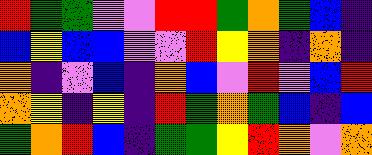[["red", "green", "green", "violet", "violet", "red", "red", "green", "orange", "green", "blue", "indigo"], ["blue", "yellow", "blue", "blue", "violet", "violet", "red", "yellow", "orange", "indigo", "orange", "indigo"], ["orange", "indigo", "violet", "blue", "indigo", "orange", "blue", "violet", "red", "violet", "blue", "red"], ["orange", "yellow", "indigo", "yellow", "indigo", "red", "green", "orange", "green", "blue", "indigo", "blue"], ["green", "orange", "red", "blue", "indigo", "green", "green", "yellow", "red", "orange", "violet", "orange"]]